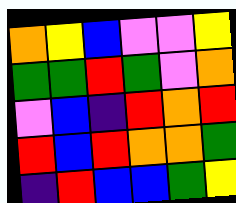[["orange", "yellow", "blue", "violet", "violet", "yellow"], ["green", "green", "red", "green", "violet", "orange"], ["violet", "blue", "indigo", "red", "orange", "red"], ["red", "blue", "red", "orange", "orange", "green"], ["indigo", "red", "blue", "blue", "green", "yellow"]]